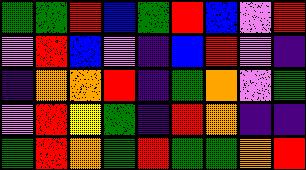[["green", "green", "red", "blue", "green", "red", "blue", "violet", "red"], ["violet", "red", "blue", "violet", "indigo", "blue", "red", "violet", "indigo"], ["indigo", "orange", "orange", "red", "indigo", "green", "orange", "violet", "green"], ["violet", "red", "yellow", "green", "indigo", "red", "orange", "indigo", "indigo"], ["green", "red", "orange", "green", "red", "green", "green", "orange", "red"]]